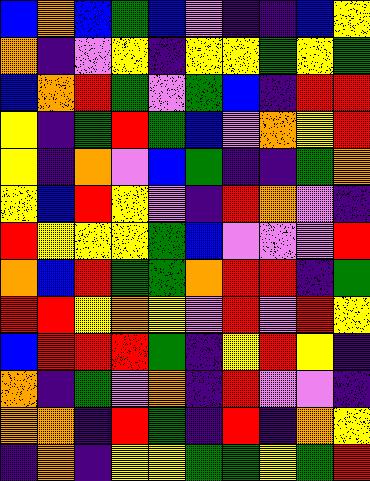[["blue", "orange", "blue", "green", "blue", "violet", "indigo", "indigo", "blue", "yellow"], ["orange", "indigo", "violet", "yellow", "indigo", "yellow", "yellow", "green", "yellow", "green"], ["blue", "orange", "red", "green", "violet", "green", "blue", "indigo", "red", "red"], ["yellow", "indigo", "green", "red", "green", "blue", "violet", "orange", "yellow", "red"], ["yellow", "indigo", "orange", "violet", "blue", "green", "indigo", "indigo", "green", "orange"], ["yellow", "blue", "red", "yellow", "violet", "indigo", "red", "orange", "violet", "indigo"], ["red", "yellow", "yellow", "yellow", "green", "blue", "violet", "violet", "violet", "red"], ["orange", "blue", "red", "green", "green", "orange", "red", "red", "indigo", "green"], ["red", "red", "yellow", "orange", "yellow", "violet", "red", "violet", "red", "yellow"], ["blue", "red", "red", "red", "green", "indigo", "yellow", "red", "yellow", "indigo"], ["orange", "indigo", "green", "violet", "orange", "indigo", "red", "violet", "violet", "indigo"], ["orange", "orange", "indigo", "red", "green", "indigo", "red", "indigo", "orange", "yellow"], ["indigo", "orange", "indigo", "yellow", "yellow", "green", "green", "yellow", "green", "red"]]